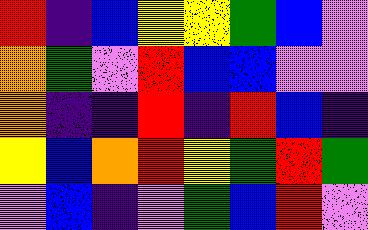[["red", "indigo", "blue", "yellow", "yellow", "green", "blue", "violet"], ["orange", "green", "violet", "red", "blue", "blue", "violet", "violet"], ["orange", "indigo", "indigo", "red", "indigo", "red", "blue", "indigo"], ["yellow", "blue", "orange", "red", "yellow", "green", "red", "green"], ["violet", "blue", "indigo", "violet", "green", "blue", "red", "violet"]]